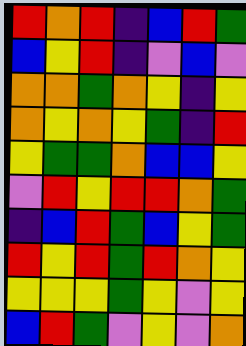[["red", "orange", "red", "indigo", "blue", "red", "green"], ["blue", "yellow", "red", "indigo", "violet", "blue", "violet"], ["orange", "orange", "green", "orange", "yellow", "indigo", "yellow"], ["orange", "yellow", "orange", "yellow", "green", "indigo", "red"], ["yellow", "green", "green", "orange", "blue", "blue", "yellow"], ["violet", "red", "yellow", "red", "red", "orange", "green"], ["indigo", "blue", "red", "green", "blue", "yellow", "green"], ["red", "yellow", "red", "green", "red", "orange", "yellow"], ["yellow", "yellow", "yellow", "green", "yellow", "violet", "yellow"], ["blue", "red", "green", "violet", "yellow", "violet", "orange"]]